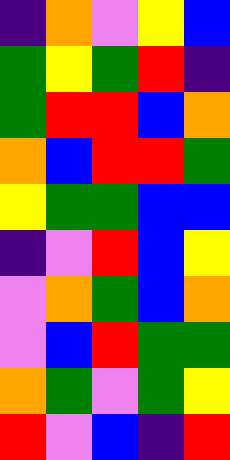[["indigo", "orange", "violet", "yellow", "blue"], ["green", "yellow", "green", "red", "indigo"], ["green", "red", "red", "blue", "orange"], ["orange", "blue", "red", "red", "green"], ["yellow", "green", "green", "blue", "blue"], ["indigo", "violet", "red", "blue", "yellow"], ["violet", "orange", "green", "blue", "orange"], ["violet", "blue", "red", "green", "green"], ["orange", "green", "violet", "green", "yellow"], ["red", "violet", "blue", "indigo", "red"]]